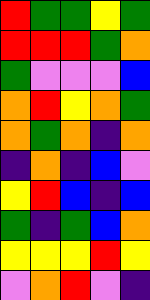[["red", "green", "green", "yellow", "green"], ["red", "red", "red", "green", "orange"], ["green", "violet", "violet", "violet", "blue"], ["orange", "red", "yellow", "orange", "green"], ["orange", "green", "orange", "indigo", "orange"], ["indigo", "orange", "indigo", "blue", "violet"], ["yellow", "red", "blue", "indigo", "blue"], ["green", "indigo", "green", "blue", "orange"], ["yellow", "yellow", "yellow", "red", "yellow"], ["violet", "orange", "red", "violet", "indigo"]]